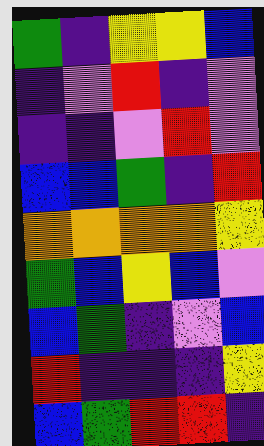[["green", "indigo", "yellow", "yellow", "blue"], ["indigo", "violet", "red", "indigo", "violet"], ["indigo", "indigo", "violet", "red", "violet"], ["blue", "blue", "green", "indigo", "red"], ["orange", "orange", "orange", "orange", "yellow"], ["green", "blue", "yellow", "blue", "violet"], ["blue", "green", "indigo", "violet", "blue"], ["red", "indigo", "indigo", "indigo", "yellow"], ["blue", "green", "red", "red", "indigo"]]